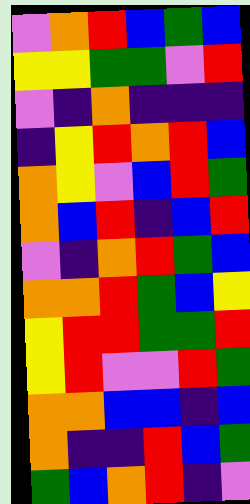[["violet", "orange", "red", "blue", "green", "blue"], ["yellow", "yellow", "green", "green", "violet", "red"], ["violet", "indigo", "orange", "indigo", "indigo", "indigo"], ["indigo", "yellow", "red", "orange", "red", "blue"], ["orange", "yellow", "violet", "blue", "red", "green"], ["orange", "blue", "red", "indigo", "blue", "red"], ["violet", "indigo", "orange", "red", "green", "blue"], ["orange", "orange", "red", "green", "blue", "yellow"], ["yellow", "red", "red", "green", "green", "red"], ["yellow", "red", "violet", "violet", "red", "green"], ["orange", "orange", "blue", "blue", "indigo", "blue"], ["orange", "indigo", "indigo", "red", "blue", "green"], ["green", "blue", "orange", "red", "indigo", "violet"]]